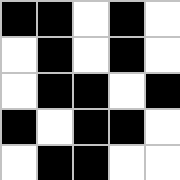[["black", "black", "white", "black", "white"], ["white", "black", "white", "black", "white"], ["white", "black", "black", "white", "black"], ["black", "white", "black", "black", "white"], ["white", "black", "black", "white", "white"]]